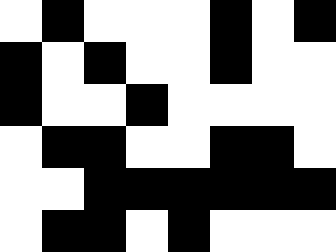[["white", "black", "white", "white", "white", "black", "white", "black"], ["black", "white", "black", "white", "white", "black", "white", "white"], ["black", "white", "white", "black", "white", "white", "white", "white"], ["white", "black", "black", "white", "white", "black", "black", "white"], ["white", "white", "black", "black", "black", "black", "black", "black"], ["white", "black", "black", "white", "black", "white", "white", "white"]]